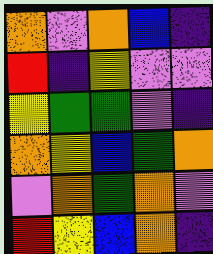[["orange", "violet", "orange", "blue", "indigo"], ["red", "indigo", "yellow", "violet", "violet"], ["yellow", "green", "green", "violet", "indigo"], ["orange", "yellow", "blue", "green", "orange"], ["violet", "orange", "green", "orange", "violet"], ["red", "yellow", "blue", "orange", "indigo"]]